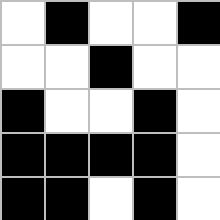[["white", "black", "white", "white", "black"], ["white", "white", "black", "white", "white"], ["black", "white", "white", "black", "white"], ["black", "black", "black", "black", "white"], ["black", "black", "white", "black", "white"]]